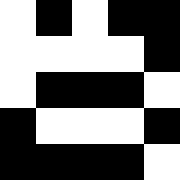[["white", "black", "white", "black", "black"], ["white", "white", "white", "white", "black"], ["white", "black", "black", "black", "white"], ["black", "white", "white", "white", "black"], ["black", "black", "black", "black", "white"]]